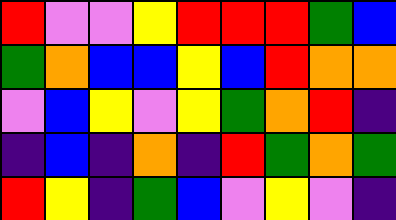[["red", "violet", "violet", "yellow", "red", "red", "red", "green", "blue"], ["green", "orange", "blue", "blue", "yellow", "blue", "red", "orange", "orange"], ["violet", "blue", "yellow", "violet", "yellow", "green", "orange", "red", "indigo"], ["indigo", "blue", "indigo", "orange", "indigo", "red", "green", "orange", "green"], ["red", "yellow", "indigo", "green", "blue", "violet", "yellow", "violet", "indigo"]]